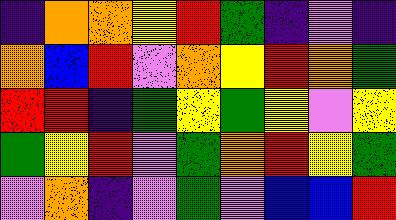[["indigo", "orange", "orange", "yellow", "red", "green", "indigo", "violet", "indigo"], ["orange", "blue", "red", "violet", "orange", "yellow", "red", "orange", "green"], ["red", "red", "indigo", "green", "yellow", "green", "yellow", "violet", "yellow"], ["green", "yellow", "red", "violet", "green", "orange", "red", "yellow", "green"], ["violet", "orange", "indigo", "violet", "green", "violet", "blue", "blue", "red"]]